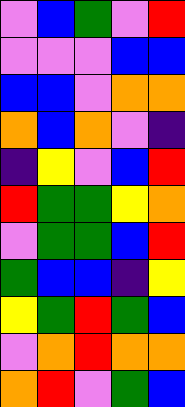[["violet", "blue", "green", "violet", "red"], ["violet", "violet", "violet", "blue", "blue"], ["blue", "blue", "violet", "orange", "orange"], ["orange", "blue", "orange", "violet", "indigo"], ["indigo", "yellow", "violet", "blue", "red"], ["red", "green", "green", "yellow", "orange"], ["violet", "green", "green", "blue", "red"], ["green", "blue", "blue", "indigo", "yellow"], ["yellow", "green", "red", "green", "blue"], ["violet", "orange", "red", "orange", "orange"], ["orange", "red", "violet", "green", "blue"]]